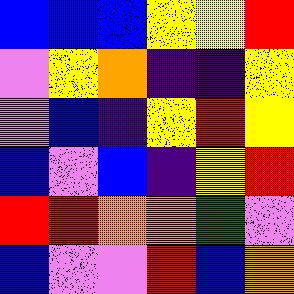[["blue", "blue", "blue", "yellow", "yellow", "red"], ["violet", "yellow", "orange", "indigo", "indigo", "yellow"], ["violet", "blue", "indigo", "yellow", "red", "yellow"], ["blue", "violet", "blue", "indigo", "yellow", "red"], ["red", "red", "orange", "orange", "green", "violet"], ["blue", "violet", "violet", "red", "blue", "orange"]]